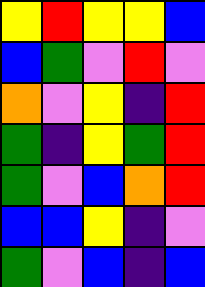[["yellow", "red", "yellow", "yellow", "blue"], ["blue", "green", "violet", "red", "violet"], ["orange", "violet", "yellow", "indigo", "red"], ["green", "indigo", "yellow", "green", "red"], ["green", "violet", "blue", "orange", "red"], ["blue", "blue", "yellow", "indigo", "violet"], ["green", "violet", "blue", "indigo", "blue"]]